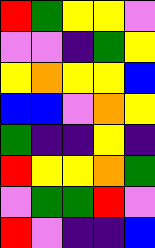[["red", "green", "yellow", "yellow", "violet"], ["violet", "violet", "indigo", "green", "yellow"], ["yellow", "orange", "yellow", "yellow", "blue"], ["blue", "blue", "violet", "orange", "yellow"], ["green", "indigo", "indigo", "yellow", "indigo"], ["red", "yellow", "yellow", "orange", "green"], ["violet", "green", "green", "red", "violet"], ["red", "violet", "indigo", "indigo", "blue"]]